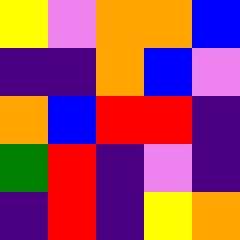[["yellow", "violet", "orange", "orange", "blue"], ["indigo", "indigo", "orange", "blue", "violet"], ["orange", "blue", "red", "red", "indigo"], ["green", "red", "indigo", "violet", "indigo"], ["indigo", "red", "indigo", "yellow", "orange"]]